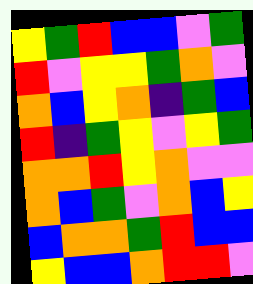[["yellow", "green", "red", "blue", "blue", "violet", "green"], ["red", "violet", "yellow", "yellow", "green", "orange", "violet"], ["orange", "blue", "yellow", "orange", "indigo", "green", "blue"], ["red", "indigo", "green", "yellow", "violet", "yellow", "green"], ["orange", "orange", "red", "yellow", "orange", "violet", "violet"], ["orange", "blue", "green", "violet", "orange", "blue", "yellow"], ["blue", "orange", "orange", "green", "red", "blue", "blue"], ["yellow", "blue", "blue", "orange", "red", "red", "violet"]]